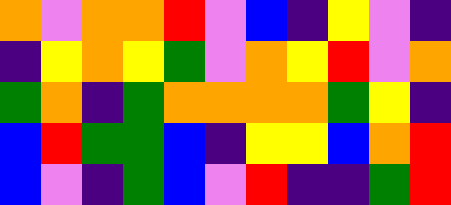[["orange", "violet", "orange", "orange", "red", "violet", "blue", "indigo", "yellow", "violet", "indigo"], ["indigo", "yellow", "orange", "yellow", "green", "violet", "orange", "yellow", "red", "violet", "orange"], ["green", "orange", "indigo", "green", "orange", "orange", "orange", "orange", "green", "yellow", "indigo"], ["blue", "red", "green", "green", "blue", "indigo", "yellow", "yellow", "blue", "orange", "red"], ["blue", "violet", "indigo", "green", "blue", "violet", "red", "indigo", "indigo", "green", "red"]]